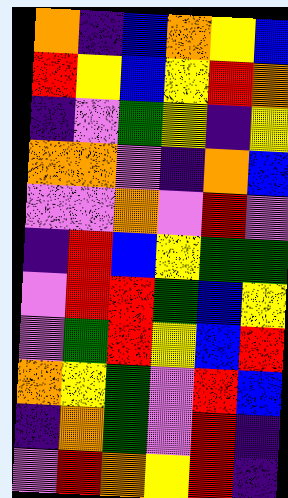[["orange", "indigo", "blue", "orange", "yellow", "blue"], ["red", "yellow", "blue", "yellow", "red", "orange"], ["indigo", "violet", "green", "yellow", "indigo", "yellow"], ["orange", "orange", "violet", "indigo", "orange", "blue"], ["violet", "violet", "orange", "violet", "red", "violet"], ["indigo", "red", "blue", "yellow", "green", "green"], ["violet", "red", "red", "green", "blue", "yellow"], ["violet", "green", "red", "yellow", "blue", "red"], ["orange", "yellow", "green", "violet", "red", "blue"], ["indigo", "orange", "green", "violet", "red", "indigo"], ["violet", "red", "orange", "yellow", "red", "indigo"]]